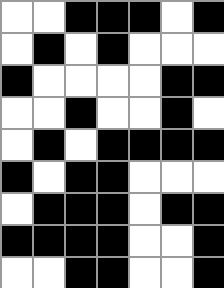[["white", "white", "black", "black", "black", "white", "black"], ["white", "black", "white", "black", "white", "white", "white"], ["black", "white", "white", "white", "white", "black", "black"], ["white", "white", "black", "white", "white", "black", "white"], ["white", "black", "white", "black", "black", "black", "black"], ["black", "white", "black", "black", "white", "white", "white"], ["white", "black", "black", "black", "white", "black", "black"], ["black", "black", "black", "black", "white", "white", "black"], ["white", "white", "black", "black", "white", "white", "black"]]